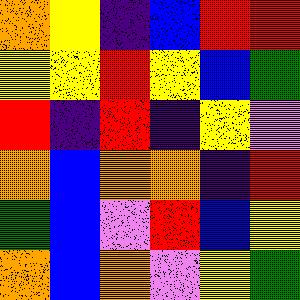[["orange", "yellow", "indigo", "blue", "red", "red"], ["yellow", "yellow", "red", "yellow", "blue", "green"], ["red", "indigo", "red", "indigo", "yellow", "violet"], ["orange", "blue", "orange", "orange", "indigo", "red"], ["green", "blue", "violet", "red", "blue", "yellow"], ["orange", "blue", "orange", "violet", "yellow", "green"]]